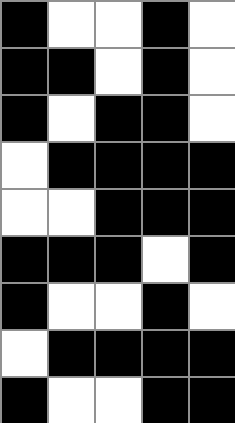[["black", "white", "white", "black", "white"], ["black", "black", "white", "black", "white"], ["black", "white", "black", "black", "white"], ["white", "black", "black", "black", "black"], ["white", "white", "black", "black", "black"], ["black", "black", "black", "white", "black"], ["black", "white", "white", "black", "white"], ["white", "black", "black", "black", "black"], ["black", "white", "white", "black", "black"]]